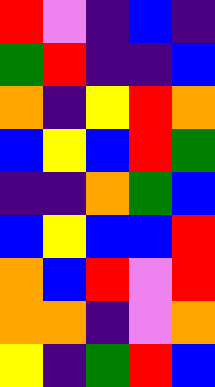[["red", "violet", "indigo", "blue", "indigo"], ["green", "red", "indigo", "indigo", "blue"], ["orange", "indigo", "yellow", "red", "orange"], ["blue", "yellow", "blue", "red", "green"], ["indigo", "indigo", "orange", "green", "blue"], ["blue", "yellow", "blue", "blue", "red"], ["orange", "blue", "red", "violet", "red"], ["orange", "orange", "indigo", "violet", "orange"], ["yellow", "indigo", "green", "red", "blue"]]